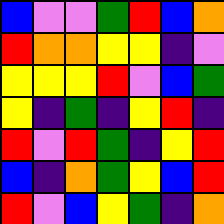[["blue", "violet", "violet", "green", "red", "blue", "orange"], ["red", "orange", "orange", "yellow", "yellow", "indigo", "violet"], ["yellow", "yellow", "yellow", "red", "violet", "blue", "green"], ["yellow", "indigo", "green", "indigo", "yellow", "red", "indigo"], ["red", "violet", "red", "green", "indigo", "yellow", "red"], ["blue", "indigo", "orange", "green", "yellow", "blue", "red"], ["red", "violet", "blue", "yellow", "green", "indigo", "orange"]]